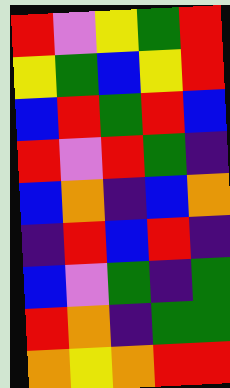[["red", "violet", "yellow", "green", "red"], ["yellow", "green", "blue", "yellow", "red"], ["blue", "red", "green", "red", "blue"], ["red", "violet", "red", "green", "indigo"], ["blue", "orange", "indigo", "blue", "orange"], ["indigo", "red", "blue", "red", "indigo"], ["blue", "violet", "green", "indigo", "green"], ["red", "orange", "indigo", "green", "green"], ["orange", "yellow", "orange", "red", "red"]]